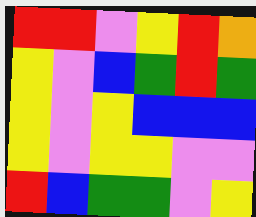[["red", "red", "violet", "yellow", "red", "orange"], ["yellow", "violet", "blue", "green", "red", "green"], ["yellow", "violet", "yellow", "blue", "blue", "blue"], ["yellow", "violet", "yellow", "yellow", "violet", "violet"], ["red", "blue", "green", "green", "violet", "yellow"]]